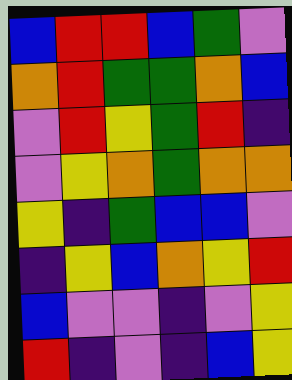[["blue", "red", "red", "blue", "green", "violet"], ["orange", "red", "green", "green", "orange", "blue"], ["violet", "red", "yellow", "green", "red", "indigo"], ["violet", "yellow", "orange", "green", "orange", "orange"], ["yellow", "indigo", "green", "blue", "blue", "violet"], ["indigo", "yellow", "blue", "orange", "yellow", "red"], ["blue", "violet", "violet", "indigo", "violet", "yellow"], ["red", "indigo", "violet", "indigo", "blue", "yellow"]]